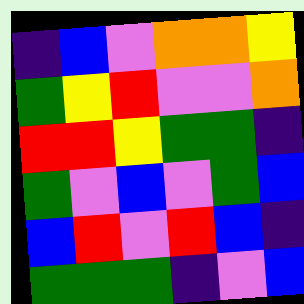[["indigo", "blue", "violet", "orange", "orange", "yellow"], ["green", "yellow", "red", "violet", "violet", "orange"], ["red", "red", "yellow", "green", "green", "indigo"], ["green", "violet", "blue", "violet", "green", "blue"], ["blue", "red", "violet", "red", "blue", "indigo"], ["green", "green", "green", "indigo", "violet", "blue"]]